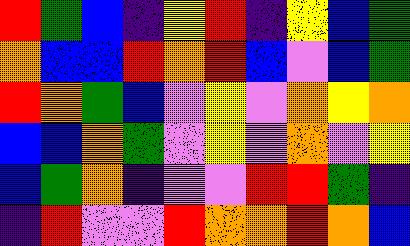[["red", "green", "blue", "indigo", "yellow", "red", "indigo", "yellow", "blue", "green"], ["orange", "blue", "blue", "red", "orange", "red", "blue", "violet", "blue", "green"], ["red", "orange", "green", "blue", "violet", "yellow", "violet", "orange", "yellow", "orange"], ["blue", "blue", "orange", "green", "violet", "yellow", "violet", "orange", "violet", "yellow"], ["blue", "green", "orange", "indigo", "violet", "violet", "red", "red", "green", "indigo"], ["indigo", "red", "violet", "violet", "red", "orange", "orange", "red", "orange", "blue"]]